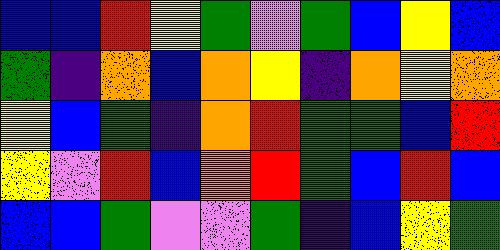[["blue", "blue", "red", "yellow", "green", "violet", "green", "blue", "yellow", "blue"], ["green", "indigo", "orange", "blue", "orange", "yellow", "indigo", "orange", "yellow", "orange"], ["yellow", "blue", "green", "indigo", "orange", "red", "green", "green", "blue", "red"], ["yellow", "violet", "red", "blue", "orange", "red", "green", "blue", "red", "blue"], ["blue", "blue", "green", "violet", "violet", "green", "indigo", "blue", "yellow", "green"]]